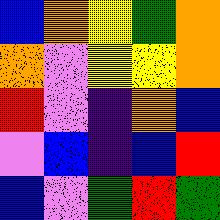[["blue", "orange", "yellow", "green", "orange"], ["orange", "violet", "yellow", "yellow", "orange"], ["red", "violet", "indigo", "orange", "blue"], ["violet", "blue", "indigo", "blue", "red"], ["blue", "violet", "green", "red", "green"]]